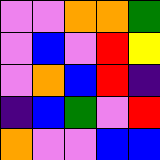[["violet", "violet", "orange", "orange", "green"], ["violet", "blue", "violet", "red", "yellow"], ["violet", "orange", "blue", "red", "indigo"], ["indigo", "blue", "green", "violet", "red"], ["orange", "violet", "violet", "blue", "blue"]]